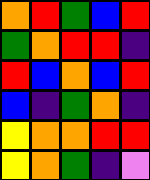[["orange", "red", "green", "blue", "red"], ["green", "orange", "red", "red", "indigo"], ["red", "blue", "orange", "blue", "red"], ["blue", "indigo", "green", "orange", "indigo"], ["yellow", "orange", "orange", "red", "red"], ["yellow", "orange", "green", "indigo", "violet"]]